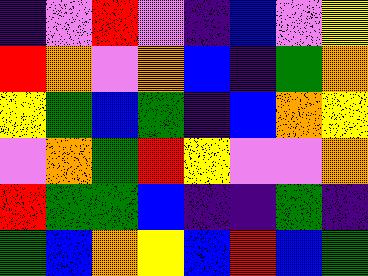[["indigo", "violet", "red", "violet", "indigo", "blue", "violet", "yellow"], ["red", "orange", "violet", "orange", "blue", "indigo", "green", "orange"], ["yellow", "green", "blue", "green", "indigo", "blue", "orange", "yellow"], ["violet", "orange", "green", "red", "yellow", "violet", "violet", "orange"], ["red", "green", "green", "blue", "indigo", "indigo", "green", "indigo"], ["green", "blue", "orange", "yellow", "blue", "red", "blue", "green"]]